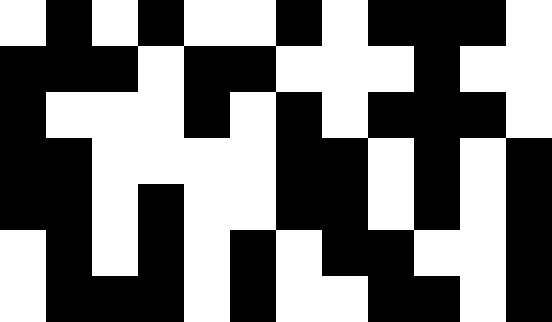[["white", "black", "white", "black", "white", "white", "black", "white", "black", "black", "black", "white"], ["black", "black", "black", "white", "black", "black", "white", "white", "white", "black", "white", "white"], ["black", "white", "white", "white", "black", "white", "black", "white", "black", "black", "black", "white"], ["black", "black", "white", "white", "white", "white", "black", "black", "white", "black", "white", "black"], ["black", "black", "white", "black", "white", "white", "black", "black", "white", "black", "white", "black"], ["white", "black", "white", "black", "white", "black", "white", "black", "black", "white", "white", "black"], ["white", "black", "black", "black", "white", "black", "white", "white", "black", "black", "white", "black"]]